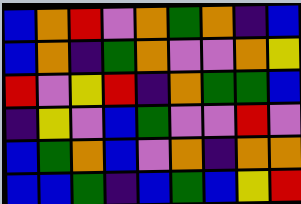[["blue", "orange", "red", "violet", "orange", "green", "orange", "indigo", "blue"], ["blue", "orange", "indigo", "green", "orange", "violet", "violet", "orange", "yellow"], ["red", "violet", "yellow", "red", "indigo", "orange", "green", "green", "blue"], ["indigo", "yellow", "violet", "blue", "green", "violet", "violet", "red", "violet"], ["blue", "green", "orange", "blue", "violet", "orange", "indigo", "orange", "orange"], ["blue", "blue", "green", "indigo", "blue", "green", "blue", "yellow", "red"]]